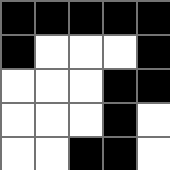[["black", "black", "black", "black", "black"], ["black", "white", "white", "white", "black"], ["white", "white", "white", "black", "black"], ["white", "white", "white", "black", "white"], ["white", "white", "black", "black", "white"]]